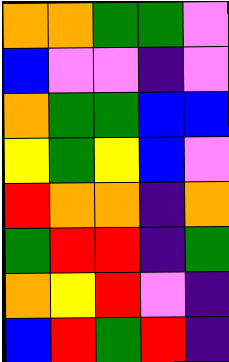[["orange", "orange", "green", "green", "violet"], ["blue", "violet", "violet", "indigo", "violet"], ["orange", "green", "green", "blue", "blue"], ["yellow", "green", "yellow", "blue", "violet"], ["red", "orange", "orange", "indigo", "orange"], ["green", "red", "red", "indigo", "green"], ["orange", "yellow", "red", "violet", "indigo"], ["blue", "red", "green", "red", "indigo"]]